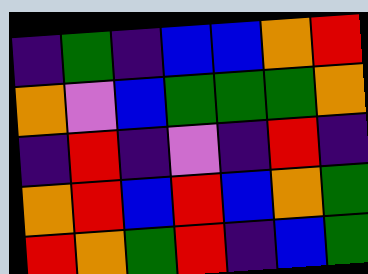[["indigo", "green", "indigo", "blue", "blue", "orange", "red"], ["orange", "violet", "blue", "green", "green", "green", "orange"], ["indigo", "red", "indigo", "violet", "indigo", "red", "indigo"], ["orange", "red", "blue", "red", "blue", "orange", "green"], ["red", "orange", "green", "red", "indigo", "blue", "green"]]